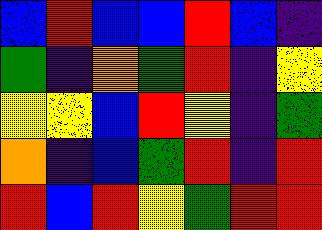[["blue", "red", "blue", "blue", "red", "blue", "indigo"], ["green", "indigo", "orange", "green", "red", "indigo", "yellow"], ["yellow", "yellow", "blue", "red", "yellow", "indigo", "green"], ["orange", "indigo", "blue", "green", "red", "indigo", "red"], ["red", "blue", "red", "yellow", "green", "red", "red"]]